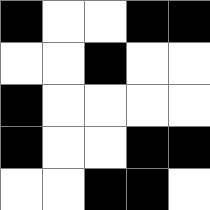[["black", "white", "white", "black", "black"], ["white", "white", "black", "white", "white"], ["black", "white", "white", "white", "white"], ["black", "white", "white", "black", "black"], ["white", "white", "black", "black", "white"]]